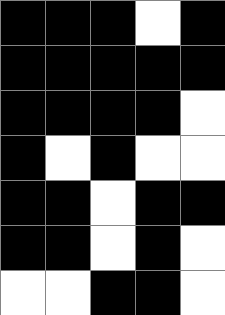[["black", "black", "black", "white", "black"], ["black", "black", "black", "black", "black"], ["black", "black", "black", "black", "white"], ["black", "white", "black", "white", "white"], ["black", "black", "white", "black", "black"], ["black", "black", "white", "black", "white"], ["white", "white", "black", "black", "white"]]